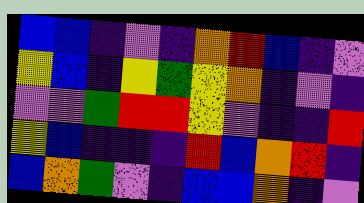[["blue", "blue", "indigo", "violet", "indigo", "orange", "red", "blue", "indigo", "violet"], ["yellow", "blue", "indigo", "yellow", "green", "yellow", "orange", "indigo", "violet", "indigo"], ["violet", "violet", "green", "red", "red", "yellow", "violet", "indigo", "indigo", "red"], ["yellow", "blue", "indigo", "indigo", "indigo", "red", "blue", "orange", "red", "indigo"], ["blue", "orange", "green", "violet", "indigo", "blue", "blue", "orange", "indigo", "violet"]]